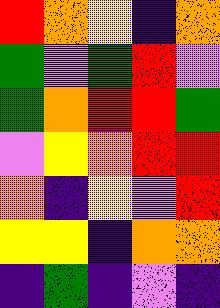[["red", "orange", "yellow", "indigo", "orange"], ["green", "violet", "green", "red", "violet"], ["green", "orange", "red", "red", "green"], ["violet", "yellow", "orange", "red", "red"], ["orange", "indigo", "yellow", "violet", "red"], ["yellow", "yellow", "indigo", "orange", "orange"], ["indigo", "green", "indigo", "violet", "indigo"]]